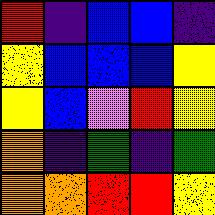[["red", "indigo", "blue", "blue", "indigo"], ["yellow", "blue", "blue", "blue", "yellow"], ["yellow", "blue", "violet", "red", "yellow"], ["orange", "indigo", "green", "indigo", "green"], ["orange", "orange", "red", "red", "yellow"]]